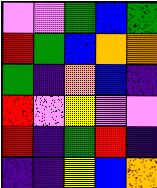[["violet", "violet", "green", "blue", "green"], ["red", "green", "blue", "orange", "orange"], ["green", "indigo", "orange", "blue", "indigo"], ["red", "violet", "yellow", "violet", "violet"], ["red", "indigo", "green", "red", "indigo"], ["indigo", "indigo", "yellow", "blue", "orange"]]